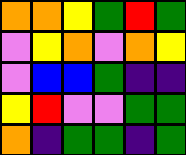[["orange", "orange", "yellow", "green", "red", "green"], ["violet", "yellow", "orange", "violet", "orange", "yellow"], ["violet", "blue", "blue", "green", "indigo", "indigo"], ["yellow", "red", "violet", "violet", "green", "green"], ["orange", "indigo", "green", "green", "indigo", "green"]]